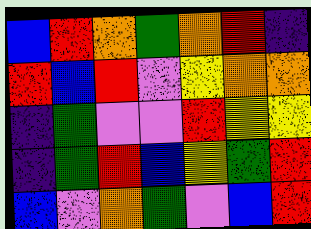[["blue", "red", "orange", "green", "orange", "red", "indigo"], ["red", "blue", "red", "violet", "yellow", "orange", "orange"], ["indigo", "green", "violet", "violet", "red", "yellow", "yellow"], ["indigo", "green", "red", "blue", "yellow", "green", "red"], ["blue", "violet", "orange", "green", "violet", "blue", "red"]]